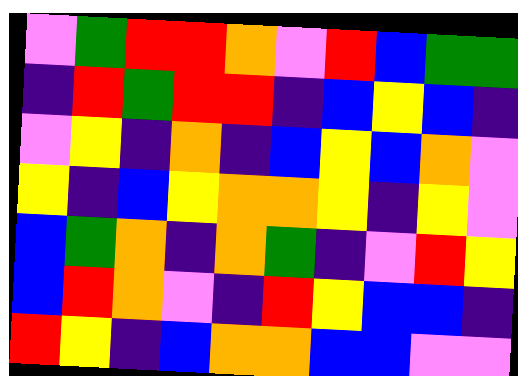[["violet", "green", "red", "red", "orange", "violet", "red", "blue", "green", "green"], ["indigo", "red", "green", "red", "red", "indigo", "blue", "yellow", "blue", "indigo"], ["violet", "yellow", "indigo", "orange", "indigo", "blue", "yellow", "blue", "orange", "violet"], ["yellow", "indigo", "blue", "yellow", "orange", "orange", "yellow", "indigo", "yellow", "violet"], ["blue", "green", "orange", "indigo", "orange", "green", "indigo", "violet", "red", "yellow"], ["blue", "red", "orange", "violet", "indigo", "red", "yellow", "blue", "blue", "indigo"], ["red", "yellow", "indigo", "blue", "orange", "orange", "blue", "blue", "violet", "violet"]]